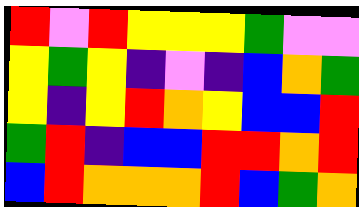[["red", "violet", "red", "yellow", "yellow", "yellow", "green", "violet", "violet"], ["yellow", "green", "yellow", "indigo", "violet", "indigo", "blue", "orange", "green"], ["yellow", "indigo", "yellow", "red", "orange", "yellow", "blue", "blue", "red"], ["green", "red", "indigo", "blue", "blue", "red", "red", "orange", "red"], ["blue", "red", "orange", "orange", "orange", "red", "blue", "green", "orange"]]